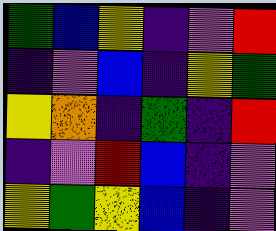[["green", "blue", "yellow", "indigo", "violet", "red"], ["indigo", "violet", "blue", "indigo", "yellow", "green"], ["yellow", "orange", "indigo", "green", "indigo", "red"], ["indigo", "violet", "red", "blue", "indigo", "violet"], ["yellow", "green", "yellow", "blue", "indigo", "violet"]]